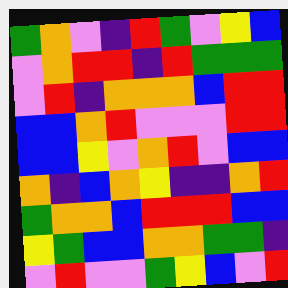[["green", "orange", "violet", "indigo", "red", "green", "violet", "yellow", "blue"], ["violet", "orange", "red", "red", "indigo", "red", "green", "green", "green"], ["violet", "red", "indigo", "orange", "orange", "orange", "blue", "red", "red"], ["blue", "blue", "orange", "red", "violet", "violet", "violet", "red", "red"], ["blue", "blue", "yellow", "violet", "orange", "red", "violet", "blue", "blue"], ["orange", "indigo", "blue", "orange", "yellow", "indigo", "indigo", "orange", "red"], ["green", "orange", "orange", "blue", "red", "red", "red", "blue", "blue"], ["yellow", "green", "blue", "blue", "orange", "orange", "green", "green", "indigo"], ["violet", "red", "violet", "violet", "green", "yellow", "blue", "violet", "red"]]